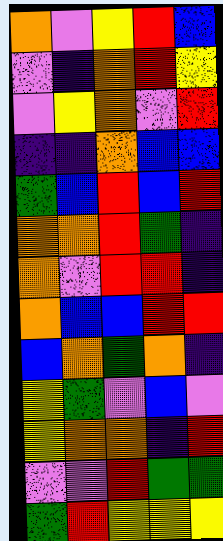[["orange", "violet", "yellow", "red", "blue"], ["violet", "indigo", "orange", "red", "yellow"], ["violet", "yellow", "orange", "violet", "red"], ["indigo", "indigo", "orange", "blue", "blue"], ["green", "blue", "red", "blue", "red"], ["orange", "orange", "red", "green", "indigo"], ["orange", "violet", "red", "red", "indigo"], ["orange", "blue", "blue", "red", "red"], ["blue", "orange", "green", "orange", "indigo"], ["yellow", "green", "violet", "blue", "violet"], ["yellow", "orange", "orange", "indigo", "red"], ["violet", "violet", "red", "green", "green"], ["green", "red", "yellow", "yellow", "yellow"]]